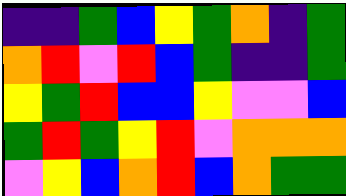[["indigo", "indigo", "green", "blue", "yellow", "green", "orange", "indigo", "green"], ["orange", "red", "violet", "red", "blue", "green", "indigo", "indigo", "green"], ["yellow", "green", "red", "blue", "blue", "yellow", "violet", "violet", "blue"], ["green", "red", "green", "yellow", "red", "violet", "orange", "orange", "orange"], ["violet", "yellow", "blue", "orange", "red", "blue", "orange", "green", "green"]]